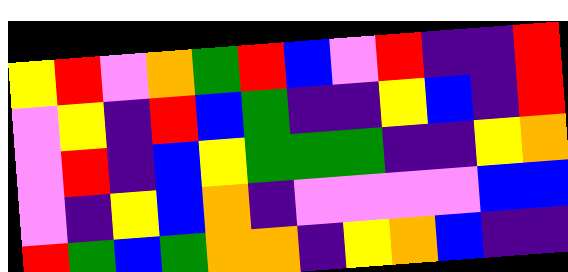[["yellow", "red", "violet", "orange", "green", "red", "blue", "violet", "red", "indigo", "indigo", "red"], ["violet", "yellow", "indigo", "red", "blue", "green", "indigo", "indigo", "yellow", "blue", "indigo", "red"], ["violet", "red", "indigo", "blue", "yellow", "green", "green", "green", "indigo", "indigo", "yellow", "orange"], ["violet", "indigo", "yellow", "blue", "orange", "indigo", "violet", "violet", "violet", "violet", "blue", "blue"], ["red", "green", "blue", "green", "orange", "orange", "indigo", "yellow", "orange", "blue", "indigo", "indigo"]]